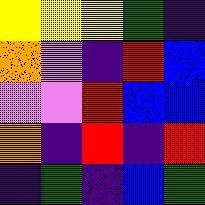[["yellow", "yellow", "yellow", "green", "indigo"], ["orange", "violet", "indigo", "red", "blue"], ["violet", "violet", "red", "blue", "blue"], ["orange", "indigo", "red", "indigo", "red"], ["indigo", "green", "indigo", "blue", "green"]]